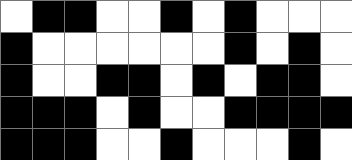[["white", "black", "black", "white", "white", "black", "white", "black", "white", "white", "white"], ["black", "white", "white", "white", "white", "white", "white", "black", "white", "black", "white"], ["black", "white", "white", "black", "black", "white", "black", "white", "black", "black", "white"], ["black", "black", "black", "white", "black", "white", "white", "black", "black", "black", "black"], ["black", "black", "black", "white", "white", "black", "white", "white", "white", "black", "white"]]